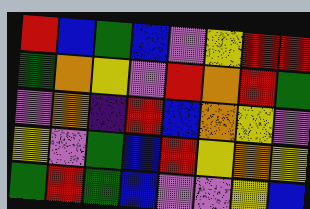[["red", "blue", "green", "blue", "violet", "yellow", "red", "red"], ["green", "orange", "yellow", "violet", "red", "orange", "red", "green"], ["violet", "orange", "indigo", "red", "blue", "orange", "yellow", "violet"], ["yellow", "violet", "green", "blue", "red", "yellow", "orange", "yellow"], ["green", "red", "green", "blue", "violet", "violet", "yellow", "blue"]]